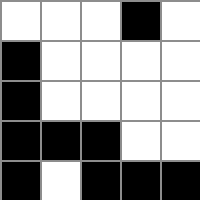[["white", "white", "white", "black", "white"], ["black", "white", "white", "white", "white"], ["black", "white", "white", "white", "white"], ["black", "black", "black", "white", "white"], ["black", "white", "black", "black", "black"]]